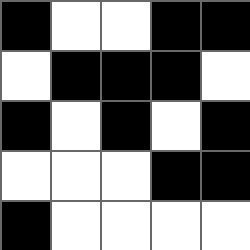[["black", "white", "white", "black", "black"], ["white", "black", "black", "black", "white"], ["black", "white", "black", "white", "black"], ["white", "white", "white", "black", "black"], ["black", "white", "white", "white", "white"]]